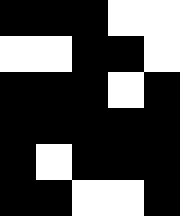[["black", "black", "black", "white", "white"], ["white", "white", "black", "black", "white"], ["black", "black", "black", "white", "black"], ["black", "black", "black", "black", "black"], ["black", "white", "black", "black", "black"], ["black", "black", "white", "white", "black"]]